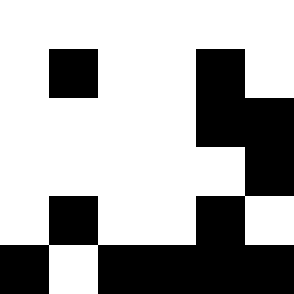[["white", "white", "white", "white", "white", "white"], ["white", "black", "white", "white", "black", "white"], ["white", "white", "white", "white", "black", "black"], ["white", "white", "white", "white", "white", "black"], ["white", "black", "white", "white", "black", "white"], ["black", "white", "black", "black", "black", "black"]]